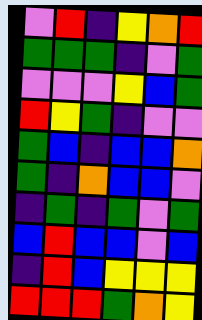[["violet", "red", "indigo", "yellow", "orange", "red"], ["green", "green", "green", "indigo", "violet", "green"], ["violet", "violet", "violet", "yellow", "blue", "green"], ["red", "yellow", "green", "indigo", "violet", "violet"], ["green", "blue", "indigo", "blue", "blue", "orange"], ["green", "indigo", "orange", "blue", "blue", "violet"], ["indigo", "green", "indigo", "green", "violet", "green"], ["blue", "red", "blue", "blue", "violet", "blue"], ["indigo", "red", "blue", "yellow", "yellow", "yellow"], ["red", "red", "red", "green", "orange", "yellow"]]